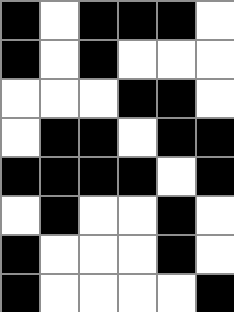[["black", "white", "black", "black", "black", "white"], ["black", "white", "black", "white", "white", "white"], ["white", "white", "white", "black", "black", "white"], ["white", "black", "black", "white", "black", "black"], ["black", "black", "black", "black", "white", "black"], ["white", "black", "white", "white", "black", "white"], ["black", "white", "white", "white", "black", "white"], ["black", "white", "white", "white", "white", "black"]]